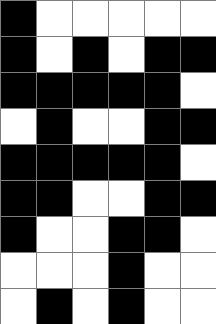[["black", "white", "white", "white", "white", "white"], ["black", "white", "black", "white", "black", "black"], ["black", "black", "black", "black", "black", "white"], ["white", "black", "white", "white", "black", "black"], ["black", "black", "black", "black", "black", "white"], ["black", "black", "white", "white", "black", "black"], ["black", "white", "white", "black", "black", "white"], ["white", "white", "white", "black", "white", "white"], ["white", "black", "white", "black", "white", "white"]]